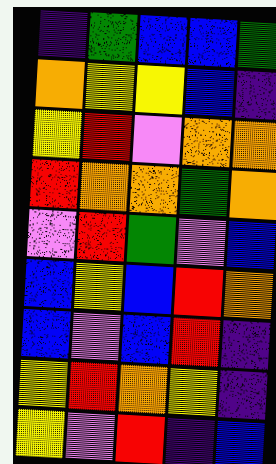[["indigo", "green", "blue", "blue", "green"], ["orange", "yellow", "yellow", "blue", "indigo"], ["yellow", "red", "violet", "orange", "orange"], ["red", "orange", "orange", "green", "orange"], ["violet", "red", "green", "violet", "blue"], ["blue", "yellow", "blue", "red", "orange"], ["blue", "violet", "blue", "red", "indigo"], ["yellow", "red", "orange", "yellow", "indigo"], ["yellow", "violet", "red", "indigo", "blue"]]